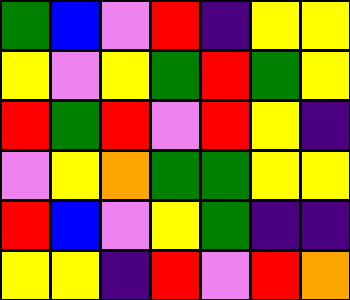[["green", "blue", "violet", "red", "indigo", "yellow", "yellow"], ["yellow", "violet", "yellow", "green", "red", "green", "yellow"], ["red", "green", "red", "violet", "red", "yellow", "indigo"], ["violet", "yellow", "orange", "green", "green", "yellow", "yellow"], ["red", "blue", "violet", "yellow", "green", "indigo", "indigo"], ["yellow", "yellow", "indigo", "red", "violet", "red", "orange"]]